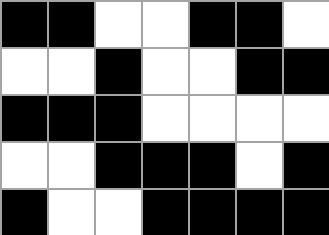[["black", "black", "white", "white", "black", "black", "white"], ["white", "white", "black", "white", "white", "black", "black"], ["black", "black", "black", "white", "white", "white", "white"], ["white", "white", "black", "black", "black", "white", "black"], ["black", "white", "white", "black", "black", "black", "black"]]